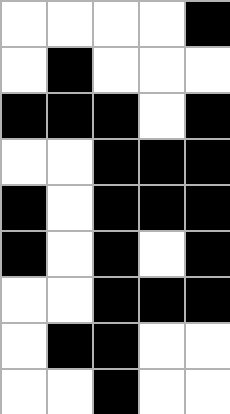[["white", "white", "white", "white", "black"], ["white", "black", "white", "white", "white"], ["black", "black", "black", "white", "black"], ["white", "white", "black", "black", "black"], ["black", "white", "black", "black", "black"], ["black", "white", "black", "white", "black"], ["white", "white", "black", "black", "black"], ["white", "black", "black", "white", "white"], ["white", "white", "black", "white", "white"]]